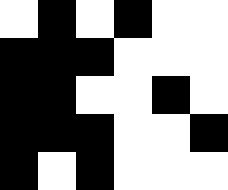[["white", "black", "white", "black", "white", "white"], ["black", "black", "black", "white", "white", "white"], ["black", "black", "white", "white", "black", "white"], ["black", "black", "black", "white", "white", "black"], ["black", "white", "black", "white", "white", "white"]]